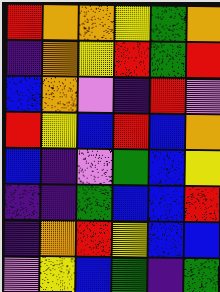[["red", "orange", "orange", "yellow", "green", "orange"], ["indigo", "orange", "yellow", "red", "green", "red"], ["blue", "orange", "violet", "indigo", "red", "violet"], ["red", "yellow", "blue", "red", "blue", "orange"], ["blue", "indigo", "violet", "green", "blue", "yellow"], ["indigo", "indigo", "green", "blue", "blue", "red"], ["indigo", "orange", "red", "yellow", "blue", "blue"], ["violet", "yellow", "blue", "green", "indigo", "green"]]